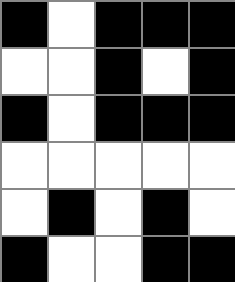[["black", "white", "black", "black", "black"], ["white", "white", "black", "white", "black"], ["black", "white", "black", "black", "black"], ["white", "white", "white", "white", "white"], ["white", "black", "white", "black", "white"], ["black", "white", "white", "black", "black"]]